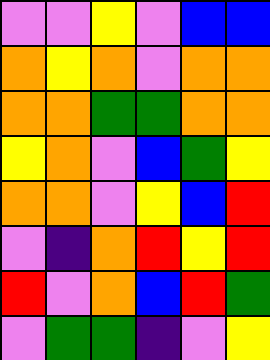[["violet", "violet", "yellow", "violet", "blue", "blue"], ["orange", "yellow", "orange", "violet", "orange", "orange"], ["orange", "orange", "green", "green", "orange", "orange"], ["yellow", "orange", "violet", "blue", "green", "yellow"], ["orange", "orange", "violet", "yellow", "blue", "red"], ["violet", "indigo", "orange", "red", "yellow", "red"], ["red", "violet", "orange", "blue", "red", "green"], ["violet", "green", "green", "indigo", "violet", "yellow"]]